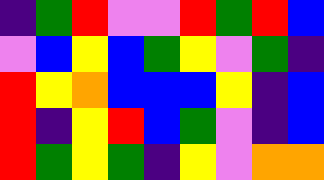[["indigo", "green", "red", "violet", "violet", "red", "green", "red", "blue"], ["violet", "blue", "yellow", "blue", "green", "yellow", "violet", "green", "indigo"], ["red", "yellow", "orange", "blue", "blue", "blue", "yellow", "indigo", "blue"], ["red", "indigo", "yellow", "red", "blue", "green", "violet", "indigo", "blue"], ["red", "green", "yellow", "green", "indigo", "yellow", "violet", "orange", "orange"]]